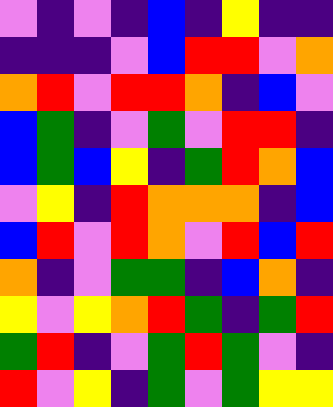[["violet", "indigo", "violet", "indigo", "blue", "indigo", "yellow", "indigo", "indigo"], ["indigo", "indigo", "indigo", "violet", "blue", "red", "red", "violet", "orange"], ["orange", "red", "violet", "red", "red", "orange", "indigo", "blue", "violet"], ["blue", "green", "indigo", "violet", "green", "violet", "red", "red", "indigo"], ["blue", "green", "blue", "yellow", "indigo", "green", "red", "orange", "blue"], ["violet", "yellow", "indigo", "red", "orange", "orange", "orange", "indigo", "blue"], ["blue", "red", "violet", "red", "orange", "violet", "red", "blue", "red"], ["orange", "indigo", "violet", "green", "green", "indigo", "blue", "orange", "indigo"], ["yellow", "violet", "yellow", "orange", "red", "green", "indigo", "green", "red"], ["green", "red", "indigo", "violet", "green", "red", "green", "violet", "indigo"], ["red", "violet", "yellow", "indigo", "green", "violet", "green", "yellow", "yellow"]]